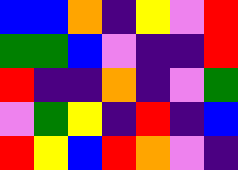[["blue", "blue", "orange", "indigo", "yellow", "violet", "red"], ["green", "green", "blue", "violet", "indigo", "indigo", "red"], ["red", "indigo", "indigo", "orange", "indigo", "violet", "green"], ["violet", "green", "yellow", "indigo", "red", "indigo", "blue"], ["red", "yellow", "blue", "red", "orange", "violet", "indigo"]]